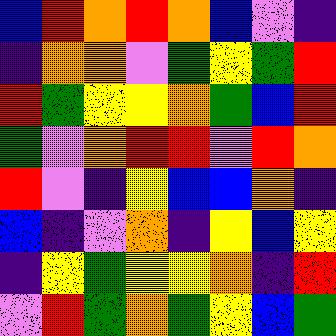[["blue", "red", "orange", "red", "orange", "blue", "violet", "indigo"], ["indigo", "orange", "orange", "violet", "green", "yellow", "green", "red"], ["red", "green", "yellow", "yellow", "orange", "green", "blue", "red"], ["green", "violet", "orange", "red", "red", "violet", "red", "orange"], ["red", "violet", "indigo", "yellow", "blue", "blue", "orange", "indigo"], ["blue", "indigo", "violet", "orange", "indigo", "yellow", "blue", "yellow"], ["indigo", "yellow", "green", "yellow", "yellow", "orange", "indigo", "red"], ["violet", "red", "green", "orange", "green", "yellow", "blue", "green"]]